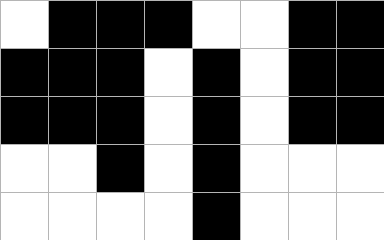[["white", "black", "black", "black", "white", "white", "black", "black"], ["black", "black", "black", "white", "black", "white", "black", "black"], ["black", "black", "black", "white", "black", "white", "black", "black"], ["white", "white", "black", "white", "black", "white", "white", "white"], ["white", "white", "white", "white", "black", "white", "white", "white"]]